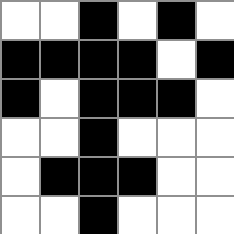[["white", "white", "black", "white", "black", "white"], ["black", "black", "black", "black", "white", "black"], ["black", "white", "black", "black", "black", "white"], ["white", "white", "black", "white", "white", "white"], ["white", "black", "black", "black", "white", "white"], ["white", "white", "black", "white", "white", "white"]]